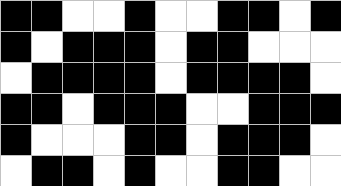[["black", "black", "white", "white", "black", "white", "white", "black", "black", "white", "black"], ["black", "white", "black", "black", "black", "white", "black", "black", "white", "white", "white"], ["white", "black", "black", "black", "black", "white", "black", "black", "black", "black", "white"], ["black", "black", "white", "black", "black", "black", "white", "white", "black", "black", "black"], ["black", "white", "white", "white", "black", "black", "white", "black", "black", "black", "white"], ["white", "black", "black", "white", "black", "white", "white", "black", "black", "white", "white"]]